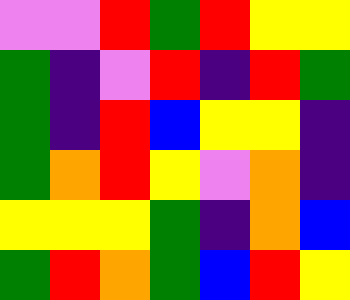[["violet", "violet", "red", "green", "red", "yellow", "yellow"], ["green", "indigo", "violet", "red", "indigo", "red", "green"], ["green", "indigo", "red", "blue", "yellow", "yellow", "indigo"], ["green", "orange", "red", "yellow", "violet", "orange", "indigo"], ["yellow", "yellow", "yellow", "green", "indigo", "orange", "blue"], ["green", "red", "orange", "green", "blue", "red", "yellow"]]